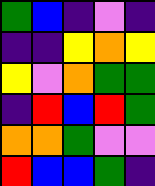[["green", "blue", "indigo", "violet", "indigo"], ["indigo", "indigo", "yellow", "orange", "yellow"], ["yellow", "violet", "orange", "green", "green"], ["indigo", "red", "blue", "red", "green"], ["orange", "orange", "green", "violet", "violet"], ["red", "blue", "blue", "green", "indigo"]]